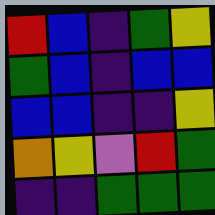[["red", "blue", "indigo", "green", "yellow"], ["green", "blue", "indigo", "blue", "blue"], ["blue", "blue", "indigo", "indigo", "yellow"], ["orange", "yellow", "violet", "red", "green"], ["indigo", "indigo", "green", "green", "green"]]